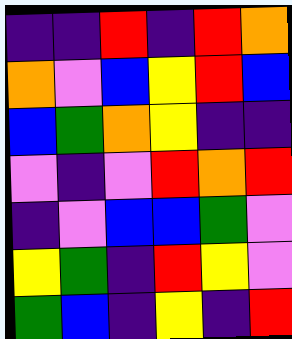[["indigo", "indigo", "red", "indigo", "red", "orange"], ["orange", "violet", "blue", "yellow", "red", "blue"], ["blue", "green", "orange", "yellow", "indigo", "indigo"], ["violet", "indigo", "violet", "red", "orange", "red"], ["indigo", "violet", "blue", "blue", "green", "violet"], ["yellow", "green", "indigo", "red", "yellow", "violet"], ["green", "blue", "indigo", "yellow", "indigo", "red"]]